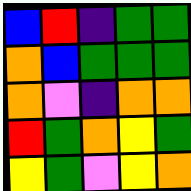[["blue", "red", "indigo", "green", "green"], ["orange", "blue", "green", "green", "green"], ["orange", "violet", "indigo", "orange", "orange"], ["red", "green", "orange", "yellow", "green"], ["yellow", "green", "violet", "yellow", "orange"]]